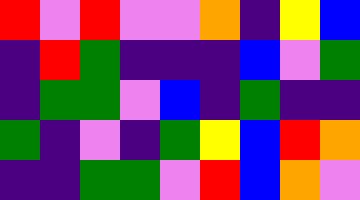[["red", "violet", "red", "violet", "violet", "orange", "indigo", "yellow", "blue"], ["indigo", "red", "green", "indigo", "indigo", "indigo", "blue", "violet", "green"], ["indigo", "green", "green", "violet", "blue", "indigo", "green", "indigo", "indigo"], ["green", "indigo", "violet", "indigo", "green", "yellow", "blue", "red", "orange"], ["indigo", "indigo", "green", "green", "violet", "red", "blue", "orange", "violet"]]